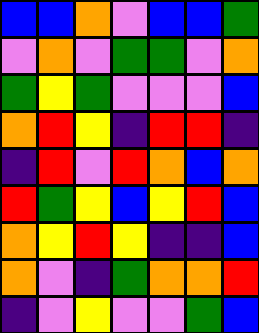[["blue", "blue", "orange", "violet", "blue", "blue", "green"], ["violet", "orange", "violet", "green", "green", "violet", "orange"], ["green", "yellow", "green", "violet", "violet", "violet", "blue"], ["orange", "red", "yellow", "indigo", "red", "red", "indigo"], ["indigo", "red", "violet", "red", "orange", "blue", "orange"], ["red", "green", "yellow", "blue", "yellow", "red", "blue"], ["orange", "yellow", "red", "yellow", "indigo", "indigo", "blue"], ["orange", "violet", "indigo", "green", "orange", "orange", "red"], ["indigo", "violet", "yellow", "violet", "violet", "green", "blue"]]